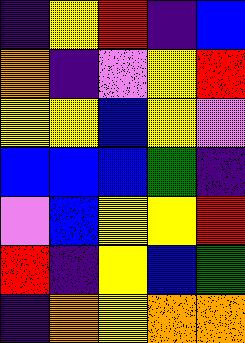[["indigo", "yellow", "red", "indigo", "blue"], ["orange", "indigo", "violet", "yellow", "red"], ["yellow", "yellow", "blue", "yellow", "violet"], ["blue", "blue", "blue", "green", "indigo"], ["violet", "blue", "yellow", "yellow", "red"], ["red", "indigo", "yellow", "blue", "green"], ["indigo", "orange", "yellow", "orange", "orange"]]